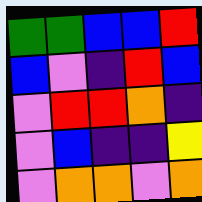[["green", "green", "blue", "blue", "red"], ["blue", "violet", "indigo", "red", "blue"], ["violet", "red", "red", "orange", "indigo"], ["violet", "blue", "indigo", "indigo", "yellow"], ["violet", "orange", "orange", "violet", "orange"]]